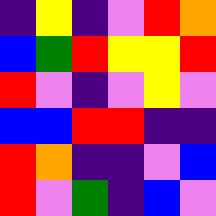[["indigo", "yellow", "indigo", "violet", "red", "orange"], ["blue", "green", "red", "yellow", "yellow", "red"], ["red", "violet", "indigo", "violet", "yellow", "violet"], ["blue", "blue", "red", "red", "indigo", "indigo"], ["red", "orange", "indigo", "indigo", "violet", "blue"], ["red", "violet", "green", "indigo", "blue", "violet"]]